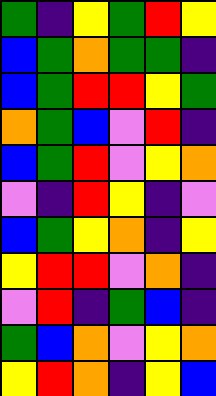[["green", "indigo", "yellow", "green", "red", "yellow"], ["blue", "green", "orange", "green", "green", "indigo"], ["blue", "green", "red", "red", "yellow", "green"], ["orange", "green", "blue", "violet", "red", "indigo"], ["blue", "green", "red", "violet", "yellow", "orange"], ["violet", "indigo", "red", "yellow", "indigo", "violet"], ["blue", "green", "yellow", "orange", "indigo", "yellow"], ["yellow", "red", "red", "violet", "orange", "indigo"], ["violet", "red", "indigo", "green", "blue", "indigo"], ["green", "blue", "orange", "violet", "yellow", "orange"], ["yellow", "red", "orange", "indigo", "yellow", "blue"]]